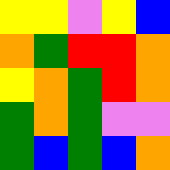[["yellow", "yellow", "violet", "yellow", "blue"], ["orange", "green", "red", "red", "orange"], ["yellow", "orange", "green", "red", "orange"], ["green", "orange", "green", "violet", "violet"], ["green", "blue", "green", "blue", "orange"]]